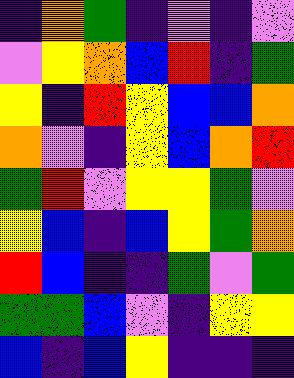[["indigo", "orange", "green", "indigo", "violet", "indigo", "violet"], ["violet", "yellow", "orange", "blue", "red", "indigo", "green"], ["yellow", "indigo", "red", "yellow", "blue", "blue", "orange"], ["orange", "violet", "indigo", "yellow", "blue", "orange", "red"], ["green", "red", "violet", "yellow", "yellow", "green", "violet"], ["yellow", "blue", "indigo", "blue", "yellow", "green", "orange"], ["red", "blue", "indigo", "indigo", "green", "violet", "green"], ["green", "green", "blue", "violet", "indigo", "yellow", "yellow"], ["blue", "indigo", "blue", "yellow", "indigo", "indigo", "indigo"]]